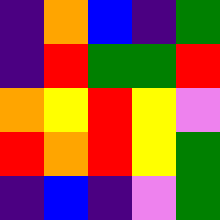[["indigo", "orange", "blue", "indigo", "green"], ["indigo", "red", "green", "green", "red"], ["orange", "yellow", "red", "yellow", "violet"], ["red", "orange", "red", "yellow", "green"], ["indigo", "blue", "indigo", "violet", "green"]]